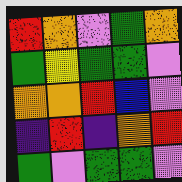[["red", "orange", "violet", "green", "orange"], ["green", "yellow", "green", "green", "violet"], ["orange", "orange", "red", "blue", "violet"], ["indigo", "red", "indigo", "orange", "red"], ["green", "violet", "green", "green", "violet"]]